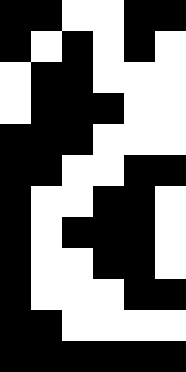[["black", "black", "white", "white", "black", "black"], ["black", "white", "black", "white", "black", "white"], ["white", "black", "black", "white", "white", "white"], ["white", "black", "black", "black", "white", "white"], ["black", "black", "black", "white", "white", "white"], ["black", "black", "white", "white", "black", "black"], ["black", "white", "white", "black", "black", "white"], ["black", "white", "black", "black", "black", "white"], ["black", "white", "white", "black", "black", "white"], ["black", "white", "white", "white", "black", "black"], ["black", "black", "white", "white", "white", "white"], ["black", "black", "black", "black", "black", "black"]]